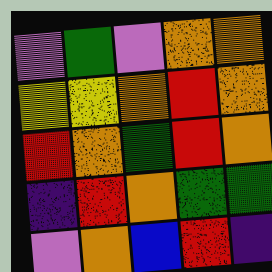[["violet", "green", "violet", "orange", "orange"], ["yellow", "yellow", "orange", "red", "orange"], ["red", "orange", "green", "red", "orange"], ["indigo", "red", "orange", "green", "green"], ["violet", "orange", "blue", "red", "indigo"]]